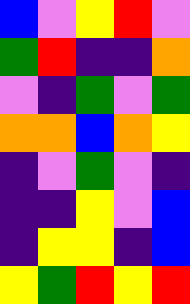[["blue", "violet", "yellow", "red", "violet"], ["green", "red", "indigo", "indigo", "orange"], ["violet", "indigo", "green", "violet", "green"], ["orange", "orange", "blue", "orange", "yellow"], ["indigo", "violet", "green", "violet", "indigo"], ["indigo", "indigo", "yellow", "violet", "blue"], ["indigo", "yellow", "yellow", "indigo", "blue"], ["yellow", "green", "red", "yellow", "red"]]